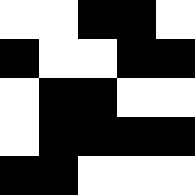[["white", "white", "black", "black", "white"], ["black", "white", "white", "black", "black"], ["white", "black", "black", "white", "white"], ["white", "black", "black", "black", "black"], ["black", "black", "white", "white", "white"]]